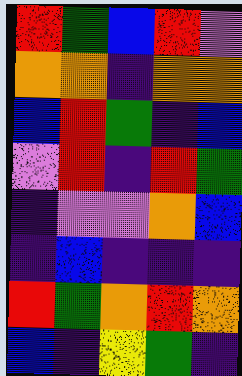[["red", "green", "blue", "red", "violet"], ["orange", "orange", "indigo", "orange", "orange"], ["blue", "red", "green", "indigo", "blue"], ["violet", "red", "indigo", "red", "green"], ["indigo", "violet", "violet", "orange", "blue"], ["indigo", "blue", "indigo", "indigo", "indigo"], ["red", "green", "orange", "red", "orange"], ["blue", "indigo", "yellow", "green", "indigo"]]